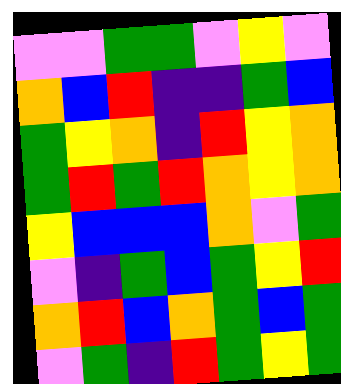[["violet", "violet", "green", "green", "violet", "yellow", "violet"], ["orange", "blue", "red", "indigo", "indigo", "green", "blue"], ["green", "yellow", "orange", "indigo", "red", "yellow", "orange"], ["green", "red", "green", "red", "orange", "yellow", "orange"], ["yellow", "blue", "blue", "blue", "orange", "violet", "green"], ["violet", "indigo", "green", "blue", "green", "yellow", "red"], ["orange", "red", "blue", "orange", "green", "blue", "green"], ["violet", "green", "indigo", "red", "green", "yellow", "green"]]